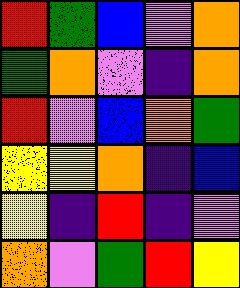[["red", "green", "blue", "violet", "orange"], ["green", "orange", "violet", "indigo", "orange"], ["red", "violet", "blue", "orange", "green"], ["yellow", "yellow", "orange", "indigo", "blue"], ["yellow", "indigo", "red", "indigo", "violet"], ["orange", "violet", "green", "red", "yellow"]]